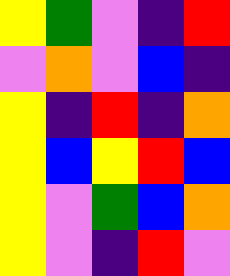[["yellow", "green", "violet", "indigo", "red"], ["violet", "orange", "violet", "blue", "indigo"], ["yellow", "indigo", "red", "indigo", "orange"], ["yellow", "blue", "yellow", "red", "blue"], ["yellow", "violet", "green", "blue", "orange"], ["yellow", "violet", "indigo", "red", "violet"]]